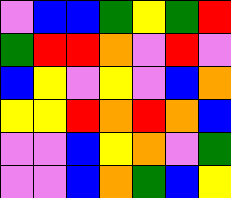[["violet", "blue", "blue", "green", "yellow", "green", "red"], ["green", "red", "red", "orange", "violet", "red", "violet"], ["blue", "yellow", "violet", "yellow", "violet", "blue", "orange"], ["yellow", "yellow", "red", "orange", "red", "orange", "blue"], ["violet", "violet", "blue", "yellow", "orange", "violet", "green"], ["violet", "violet", "blue", "orange", "green", "blue", "yellow"]]